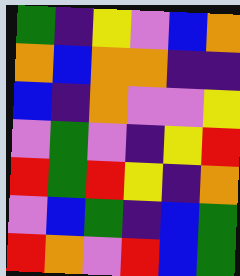[["green", "indigo", "yellow", "violet", "blue", "orange"], ["orange", "blue", "orange", "orange", "indigo", "indigo"], ["blue", "indigo", "orange", "violet", "violet", "yellow"], ["violet", "green", "violet", "indigo", "yellow", "red"], ["red", "green", "red", "yellow", "indigo", "orange"], ["violet", "blue", "green", "indigo", "blue", "green"], ["red", "orange", "violet", "red", "blue", "green"]]